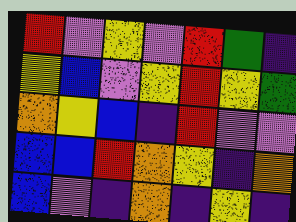[["red", "violet", "yellow", "violet", "red", "green", "indigo"], ["yellow", "blue", "violet", "yellow", "red", "yellow", "green"], ["orange", "yellow", "blue", "indigo", "red", "violet", "violet"], ["blue", "blue", "red", "orange", "yellow", "indigo", "orange"], ["blue", "violet", "indigo", "orange", "indigo", "yellow", "indigo"]]